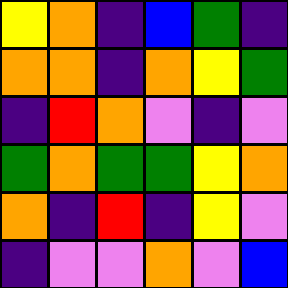[["yellow", "orange", "indigo", "blue", "green", "indigo"], ["orange", "orange", "indigo", "orange", "yellow", "green"], ["indigo", "red", "orange", "violet", "indigo", "violet"], ["green", "orange", "green", "green", "yellow", "orange"], ["orange", "indigo", "red", "indigo", "yellow", "violet"], ["indigo", "violet", "violet", "orange", "violet", "blue"]]